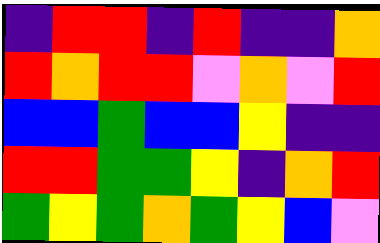[["indigo", "red", "red", "indigo", "red", "indigo", "indigo", "orange"], ["red", "orange", "red", "red", "violet", "orange", "violet", "red"], ["blue", "blue", "green", "blue", "blue", "yellow", "indigo", "indigo"], ["red", "red", "green", "green", "yellow", "indigo", "orange", "red"], ["green", "yellow", "green", "orange", "green", "yellow", "blue", "violet"]]